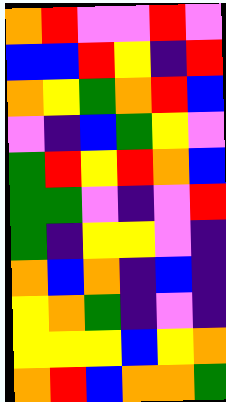[["orange", "red", "violet", "violet", "red", "violet"], ["blue", "blue", "red", "yellow", "indigo", "red"], ["orange", "yellow", "green", "orange", "red", "blue"], ["violet", "indigo", "blue", "green", "yellow", "violet"], ["green", "red", "yellow", "red", "orange", "blue"], ["green", "green", "violet", "indigo", "violet", "red"], ["green", "indigo", "yellow", "yellow", "violet", "indigo"], ["orange", "blue", "orange", "indigo", "blue", "indigo"], ["yellow", "orange", "green", "indigo", "violet", "indigo"], ["yellow", "yellow", "yellow", "blue", "yellow", "orange"], ["orange", "red", "blue", "orange", "orange", "green"]]